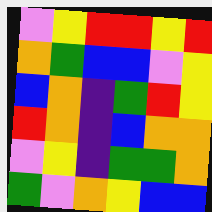[["violet", "yellow", "red", "red", "yellow", "red"], ["orange", "green", "blue", "blue", "violet", "yellow"], ["blue", "orange", "indigo", "green", "red", "yellow"], ["red", "orange", "indigo", "blue", "orange", "orange"], ["violet", "yellow", "indigo", "green", "green", "orange"], ["green", "violet", "orange", "yellow", "blue", "blue"]]